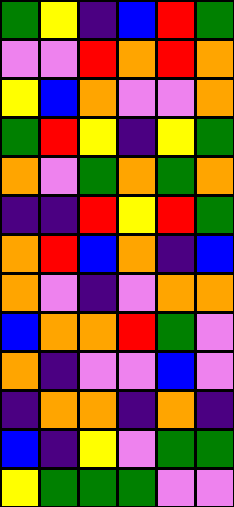[["green", "yellow", "indigo", "blue", "red", "green"], ["violet", "violet", "red", "orange", "red", "orange"], ["yellow", "blue", "orange", "violet", "violet", "orange"], ["green", "red", "yellow", "indigo", "yellow", "green"], ["orange", "violet", "green", "orange", "green", "orange"], ["indigo", "indigo", "red", "yellow", "red", "green"], ["orange", "red", "blue", "orange", "indigo", "blue"], ["orange", "violet", "indigo", "violet", "orange", "orange"], ["blue", "orange", "orange", "red", "green", "violet"], ["orange", "indigo", "violet", "violet", "blue", "violet"], ["indigo", "orange", "orange", "indigo", "orange", "indigo"], ["blue", "indigo", "yellow", "violet", "green", "green"], ["yellow", "green", "green", "green", "violet", "violet"]]